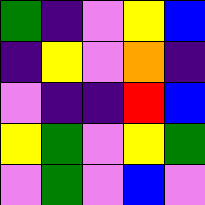[["green", "indigo", "violet", "yellow", "blue"], ["indigo", "yellow", "violet", "orange", "indigo"], ["violet", "indigo", "indigo", "red", "blue"], ["yellow", "green", "violet", "yellow", "green"], ["violet", "green", "violet", "blue", "violet"]]